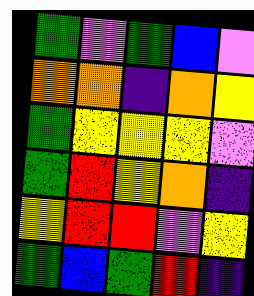[["green", "violet", "green", "blue", "violet"], ["orange", "orange", "indigo", "orange", "yellow"], ["green", "yellow", "yellow", "yellow", "violet"], ["green", "red", "yellow", "orange", "indigo"], ["yellow", "red", "red", "violet", "yellow"], ["green", "blue", "green", "red", "indigo"]]